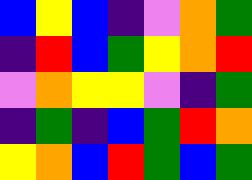[["blue", "yellow", "blue", "indigo", "violet", "orange", "green"], ["indigo", "red", "blue", "green", "yellow", "orange", "red"], ["violet", "orange", "yellow", "yellow", "violet", "indigo", "green"], ["indigo", "green", "indigo", "blue", "green", "red", "orange"], ["yellow", "orange", "blue", "red", "green", "blue", "green"]]